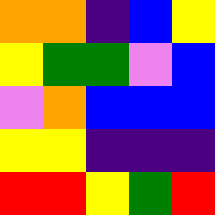[["orange", "orange", "indigo", "blue", "yellow"], ["yellow", "green", "green", "violet", "blue"], ["violet", "orange", "blue", "blue", "blue"], ["yellow", "yellow", "indigo", "indigo", "indigo"], ["red", "red", "yellow", "green", "red"]]